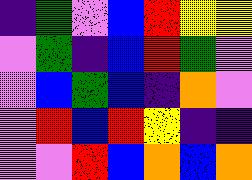[["indigo", "green", "violet", "blue", "red", "yellow", "yellow"], ["violet", "green", "indigo", "blue", "red", "green", "violet"], ["violet", "blue", "green", "blue", "indigo", "orange", "violet"], ["violet", "red", "blue", "red", "yellow", "indigo", "indigo"], ["violet", "violet", "red", "blue", "orange", "blue", "orange"]]